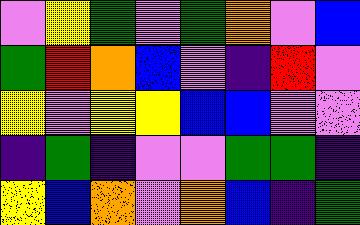[["violet", "yellow", "green", "violet", "green", "orange", "violet", "blue"], ["green", "red", "orange", "blue", "violet", "indigo", "red", "violet"], ["yellow", "violet", "yellow", "yellow", "blue", "blue", "violet", "violet"], ["indigo", "green", "indigo", "violet", "violet", "green", "green", "indigo"], ["yellow", "blue", "orange", "violet", "orange", "blue", "indigo", "green"]]